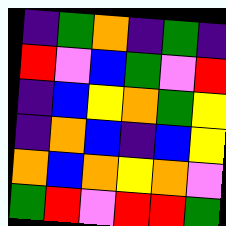[["indigo", "green", "orange", "indigo", "green", "indigo"], ["red", "violet", "blue", "green", "violet", "red"], ["indigo", "blue", "yellow", "orange", "green", "yellow"], ["indigo", "orange", "blue", "indigo", "blue", "yellow"], ["orange", "blue", "orange", "yellow", "orange", "violet"], ["green", "red", "violet", "red", "red", "green"]]